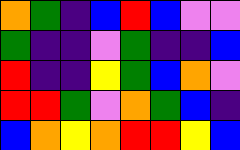[["orange", "green", "indigo", "blue", "red", "blue", "violet", "violet"], ["green", "indigo", "indigo", "violet", "green", "indigo", "indigo", "blue"], ["red", "indigo", "indigo", "yellow", "green", "blue", "orange", "violet"], ["red", "red", "green", "violet", "orange", "green", "blue", "indigo"], ["blue", "orange", "yellow", "orange", "red", "red", "yellow", "blue"]]